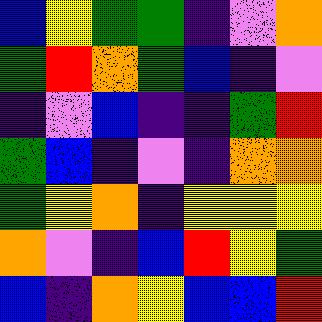[["blue", "yellow", "green", "green", "indigo", "violet", "orange"], ["green", "red", "orange", "green", "blue", "indigo", "violet"], ["indigo", "violet", "blue", "indigo", "indigo", "green", "red"], ["green", "blue", "indigo", "violet", "indigo", "orange", "orange"], ["green", "yellow", "orange", "indigo", "yellow", "yellow", "yellow"], ["orange", "violet", "indigo", "blue", "red", "yellow", "green"], ["blue", "indigo", "orange", "yellow", "blue", "blue", "red"]]